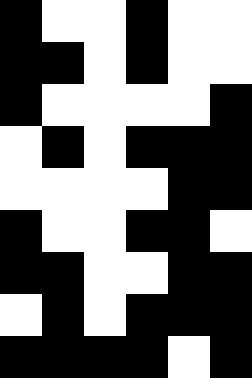[["black", "white", "white", "black", "white", "white"], ["black", "black", "white", "black", "white", "white"], ["black", "white", "white", "white", "white", "black"], ["white", "black", "white", "black", "black", "black"], ["white", "white", "white", "white", "black", "black"], ["black", "white", "white", "black", "black", "white"], ["black", "black", "white", "white", "black", "black"], ["white", "black", "white", "black", "black", "black"], ["black", "black", "black", "black", "white", "black"]]